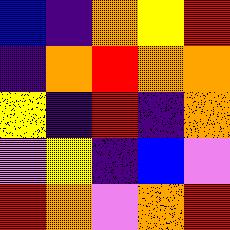[["blue", "indigo", "orange", "yellow", "red"], ["indigo", "orange", "red", "orange", "orange"], ["yellow", "indigo", "red", "indigo", "orange"], ["violet", "yellow", "indigo", "blue", "violet"], ["red", "orange", "violet", "orange", "red"]]